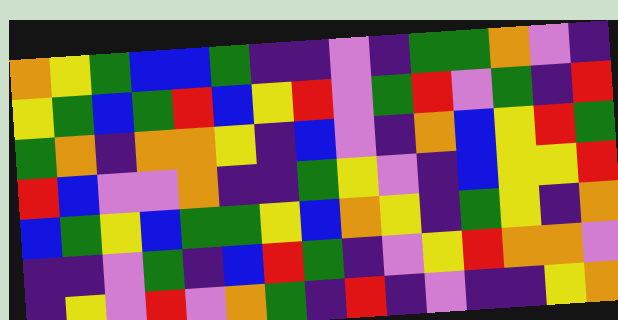[["orange", "yellow", "green", "blue", "blue", "green", "indigo", "indigo", "violet", "indigo", "green", "green", "orange", "violet", "indigo"], ["yellow", "green", "blue", "green", "red", "blue", "yellow", "red", "violet", "green", "red", "violet", "green", "indigo", "red"], ["green", "orange", "indigo", "orange", "orange", "yellow", "indigo", "blue", "violet", "indigo", "orange", "blue", "yellow", "red", "green"], ["red", "blue", "violet", "violet", "orange", "indigo", "indigo", "green", "yellow", "violet", "indigo", "blue", "yellow", "yellow", "red"], ["blue", "green", "yellow", "blue", "green", "green", "yellow", "blue", "orange", "yellow", "indigo", "green", "yellow", "indigo", "orange"], ["indigo", "indigo", "violet", "green", "indigo", "blue", "red", "green", "indigo", "violet", "yellow", "red", "orange", "orange", "violet"], ["indigo", "yellow", "violet", "red", "violet", "orange", "green", "indigo", "red", "indigo", "violet", "indigo", "indigo", "yellow", "orange"]]